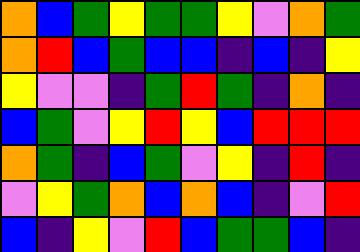[["orange", "blue", "green", "yellow", "green", "green", "yellow", "violet", "orange", "green"], ["orange", "red", "blue", "green", "blue", "blue", "indigo", "blue", "indigo", "yellow"], ["yellow", "violet", "violet", "indigo", "green", "red", "green", "indigo", "orange", "indigo"], ["blue", "green", "violet", "yellow", "red", "yellow", "blue", "red", "red", "red"], ["orange", "green", "indigo", "blue", "green", "violet", "yellow", "indigo", "red", "indigo"], ["violet", "yellow", "green", "orange", "blue", "orange", "blue", "indigo", "violet", "red"], ["blue", "indigo", "yellow", "violet", "red", "blue", "green", "green", "blue", "indigo"]]